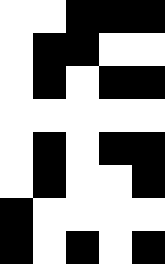[["white", "white", "black", "black", "black"], ["white", "black", "black", "white", "white"], ["white", "black", "white", "black", "black"], ["white", "white", "white", "white", "white"], ["white", "black", "white", "black", "black"], ["white", "black", "white", "white", "black"], ["black", "white", "white", "white", "white"], ["black", "white", "black", "white", "black"]]